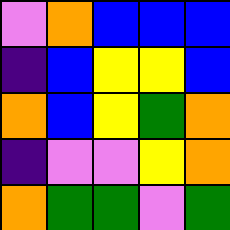[["violet", "orange", "blue", "blue", "blue"], ["indigo", "blue", "yellow", "yellow", "blue"], ["orange", "blue", "yellow", "green", "orange"], ["indigo", "violet", "violet", "yellow", "orange"], ["orange", "green", "green", "violet", "green"]]